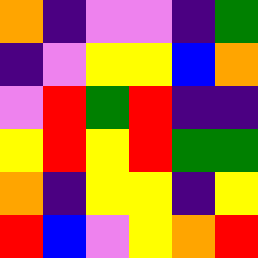[["orange", "indigo", "violet", "violet", "indigo", "green"], ["indigo", "violet", "yellow", "yellow", "blue", "orange"], ["violet", "red", "green", "red", "indigo", "indigo"], ["yellow", "red", "yellow", "red", "green", "green"], ["orange", "indigo", "yellow", "yellow", "indigo", "yellow"], ["red", "blue", "violet", "yellow", "orange", "red"]]